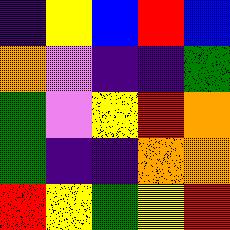[["indigo", "yellow", "blue", "red", "blue"], ["orange", "violet", "indigo", "indigo", "green"], ["green", "violet", "yellow", "red", "orange"], ["green", "indigo", "indigo", "orange", "orange"], ["red", "yellow", "green", "yellow", "red"]]